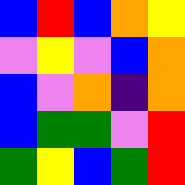[["blue", "red", "blue", "orange", "yellow"], ["violet", "yellow", "violet", "blue", "orange"], ["blue", "violet", "orange", "indigo", "orange"], ["blue", "green", "green", "violet", "red"], ["green", "yellow", "blue", "green", "red"]]